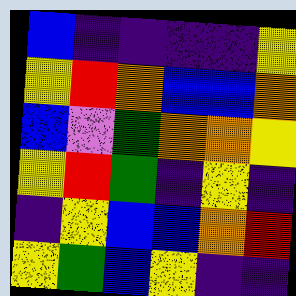[["blue", "indigo", "indigo", "indigo", "indigo", "yellow"], ["yellow", "red", "orange", "blue", "blue", "orange"], ["blue", "violet", "green", "orange", "orange", "yellow"], ["yellow", "red", "green", "indigo", "yellow", "indigo"], ["indigo", "yellow", "blue", "blue", "orange", "red"], ["yellow", "green", "blue", "yellow", "indigo", "indigo"]]